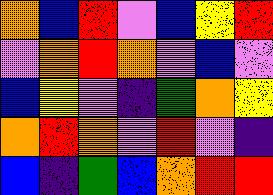[["orange", "blue", "red", "violet", "blue", "yellow", "red"], ["violet", "orange", "red", "orange", "violet", "blue", "violet"], ["blue", "yellow", "violet", "indigo", "green", "orange", "yellow"], ["orange", "red", "orange", "violet", "red", "violet", "indigo"], ["blue", "indigo", "green", "blue", "orange", "red", "red"]]